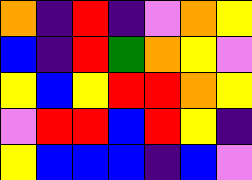[["orange", "indigo", "red", "indigo", "violet", "orange", "yellow"], ["blue", "indigo", "red", "green", "orange", "yellow", "violet"], ["yellow", "blue", "yellow", "red", "red", "orange", "yellow"], ["violet", "red", "red", "blue", "red", "yellow", "indigo"], ["yellow", "blue", "blue", "blue", "indigo", "blue", "violet"]]